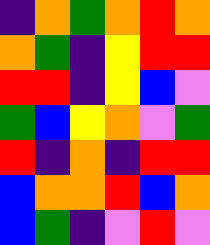[["indigo", "orange", "green", "orange", "red", "orange"], ["orange", "green", "indigo", "yellow", "red", "red"], ["red", "red", "indigo", "yellow", "blue", "violet"], ["green", "blue", "yellow", "orange", "violet", "green"], ["red", "indigo", "orange", "indigo", "red", "red"], ["blue", "orange", "orange", "red", "blue", "orange"], ["blue", "green", "indigo", "violet", "red", "violet"]]